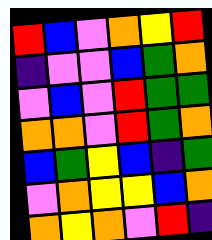[["red", "blue", "violet", "orange", "yellow", "red"], ["indigo", "violet", "violet", "blue", "green", "orange"], ["violet", "blue", "violet", "red", "green", "green"], ["orange", "orange", "violet", "red", "green", "orange"], ["blue", "green", "yellow", "blue", "indigo", "green"], ["violet", "orange", "yellow", "yellow", "blue", "orange"], ["orange", "yellow", "orange", "violet", "red", "indigo"]]